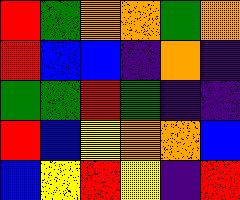[["red", "green", "orange", "orange", "green", "orange"], ["red", "blue", "blue", "indigo", "orange", "indigo"], ["green", "green", "red", "green", "indigo", "indigo"], ["red", "blue", "yellow", "orange", "orange", "blue"], ["blue", "yellow", "red", "yellow", "indigo", "red"]]